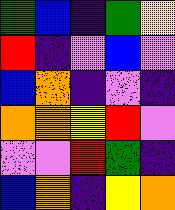[["green", "blue", "indigo", "green", "yellow"], ["red", "indigo", "violet", "blue", "violet"], ["blue", "orange", "indigo", "violet", "indigo"], ["orange", "orange", "yellow", "red", "violet"], ["violet", "violet", "red", "green", "indigo"], ["blue", "orange", "indigo", "yellow", "orange"]]